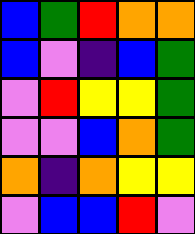[["blue", "green", "red", "orange", "orange"], ["blue", "violet", "indigo", "blue", "green"], ["violet", "red", "yellow", "yellow", "green"], ["violet", "violet", "blue", "orange", "green"], ["orange", "indigo", "orange", "yellow", "yellow"], ["violet", "blue", "blue", "red", "violet"]]